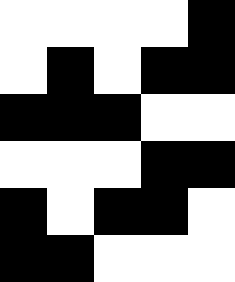[["white", "white", "white", "white", "black"], ["white", "black", "white", "black", "black"], ["black", "black", "black", "white", "white"], ["white", "white", "white", "black", "black"], ["black", "white", "black", "black", "white"], ["black", "black", "white", "white", "white"]]